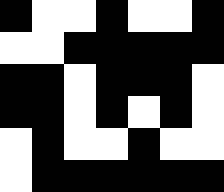[["black", "white", "white", "black", "white", "white", "black"], ["white", "white", "black", "black", "black", "black", "black"], ["black", "black", "white", "black", "black", "black", "white"], ["black", "black", "white", "black", "white", "black", "white"], ["white", "black", "white", "white", "black", "white", "white"], ["white", "black", "black", "black", "black", "black", "black"]]